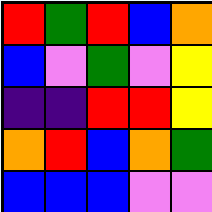[["red", "green", "red", "blue", "orange"], ["blue", "violet", "green", "violet", "yellow"], ["indigo", "indigo", "red", "red", "yellow"], ["orange", "red", "blue", "orange", "green"], ["blue", "blue", "blue", "violet", "violet"]]